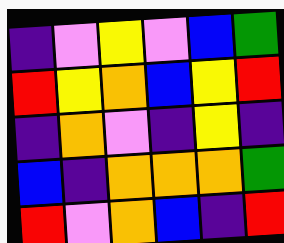[["indigo", "violet", "yellow", "violet", "blue", "green"], ["red", "yellow", "orange", "blue", "yellow", "red"], ["indigo", "orange", "violet", "indigo", "yellow", "indigo"], ["blue", "indigo", "orange", "orange", "orange", "green"], ["red", "violet", "orange", "blue", "indigo", "red"]]